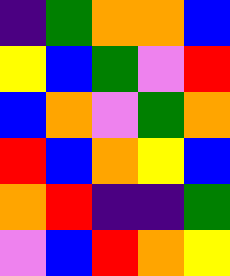[["indigo", "green", "orange", "orange", "blue"], ["yellow", "blue", "green", "violet", "red"], ["blue", "orange", "violet", "green", "orange"], ["red", "blue", "orange", "yellow", "blue"], ["orange", "red", "indigo", "indigo", "green"], ["violet", "blue", "red", "orange", "yellow"]]